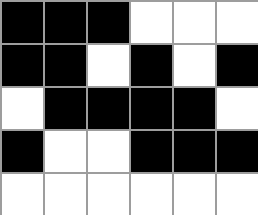[["black", "black", "black", "white", "white", "white"], ["black", "black", "white", "black", "white", "black"], ["white", "black", "black", "black", "black", "white"], ["black", "white", "white", "black", "black", "black"], ["white", "white", "white", "white", "white", "white"]]